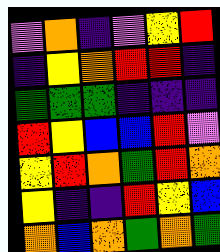[["violet", "orange", "indigo", "violet", "yellow", "red"], ["indigo", "yellow", "orange", "red", "red", "indigo"], ["green", "green", "green", "indigo", "indigo", "indigo"], ["red", "yellow", "blue", "blue", "red", "violet"], ["yellow", "red", "orange", "green", "red", "orange"], ["yellow", "indigo", "indigo", "red", "yellow", "blue"], ["orange", "blue", "orange", "green", "orange", "green"]]